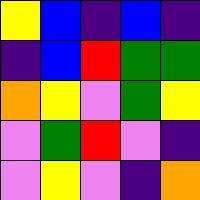[["yellow", "blue", "indigo", "blue", "indigo"], ["indigo", "blue", "red", "green", "green"], ["orange", "yellow", "violet", "green", "yellow"], ["violet", "green", "red", "violet", "indigo"], ["violet", "yellow", "violet", "indigo", "orange"]]